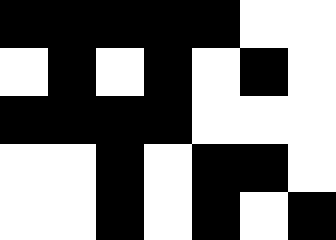[["black", "black", "black", "black", "black", "white", "white"], ["white", "black", "white", "black", "white", "black", "white"], ["black", "black", "black", "black", "white", "white", "white"], ["white", "white", "black", "white", "black", "black", "white"], ["white", "white", "black", "white", "black", "white", "black"]]